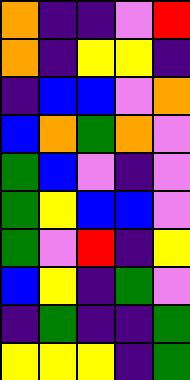[["orange", "indigo", "indigo", "violet", "red"], ["orange", "indigo", "yellow", "yellow", "indigo"], ["indigo", "blue", "blue", "violet", "orange"], ["blue", "orange", "green", "orange", "violet"], ["green", "blue", "violet", "indigo", "violet"], ["green", "yellow", "blue", "blue", "violet"], ["green", "violet", "red", "indigo", "yellow"], ["blue", "yellow", "indigo", "green", "violet"], ["indigo", "green", "indigo", "indigo", "green"], ["yellow", "yellow", "yellow", "indigo", "green"]]